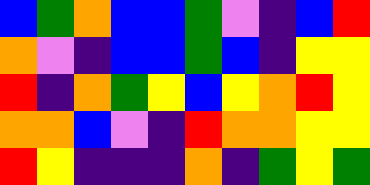[["blue", "green", "orange", "blue", "blue", "green", "violet", "indigo", "blue", "red"], ["orange", "violet", "indigo", "blue", "blue", "green", "blue", "indigo", "yellow", "yellow"], ["red", "indigo", "orange", "green", "yellow", "blue", "yellow", "orange", "red", "yellow"], ["orange", "orange", "blue", "violet", "indigo", "red", "orange", "orange", "yellow", "yellow"], ["red", "yellow", "indigo", "indigo", "indigo", "orange", "indigo", "green", "yellow", "green"]]